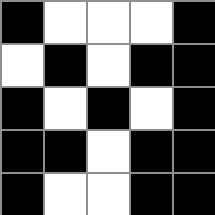[["black", "white", "white", "white", "black"], ["white", "black", "white", "black", "black"], ["black", "white", "black", "white", "black"], ["black", "black", "white", "black", "black"], ["black", "white", "white", "black", "black"]]